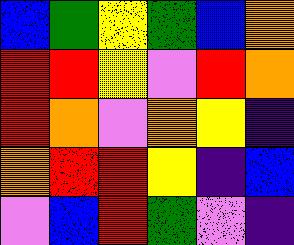[["blue", "green", "yellow", "green", "blue", "orange"], ["red", "red", "yellow", "violet", "red", "orange"], ["red", "orange", "violet", "orange", "yellow", "indigo"], ["orange", "red", "red", "yellow", "indigo", "blue"], ["violet", "blue", "red", "green", "violet", "indigo"]]